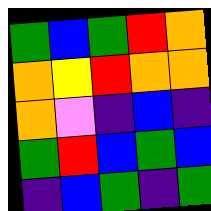[["green", "blue", "green", "red", "orange"], ["orange", "yellow", "red", "orange", "orange"], ["orange", "violet", "indigo", "blue", "indigo"], ["green", "red", "blue", "green", "blue"], ["indigo", "blue", "green", "indigo", "green"]]